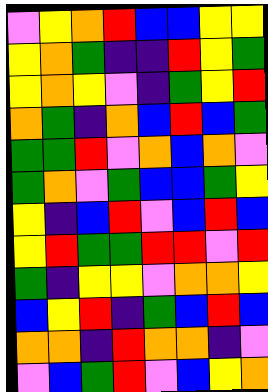[["violet", "yellow", "orange", "red", "blue", "blue", "yellow", "yellow"], ["yellow", "orange", "green", "indigo", "indigo", "red", "yellow", "green"], ["yellow", "orange", "yellow", "violet", "indigo", "green", "yellow", "red"], ["orange", "green", "indigo", "orange", "blue", "red", "blue", "green"], ["green", "green", "red", "violet", "orange", "blue", "orange", "violet"], ["green", "orange", "violet", "green", "blue", "blue", "green", "yellow"], ["yellow", "indigo", "blue", "red", "violet", "blue", "red", "blue"], ["yellow", "red", "green", "green", "red", "red", "violet", "red"], ["green", "indigo", "yellow", "yellow", "violet", "orange", "orange", "yellow"], ["blue", "yellow", "red", "indigo", "green", "blue", "red", "blue"], ["orange", "orange", "indigo", "red", "orange", "orange", "indigo", "violet"], ["violet", "blue", "green", "red", "violet", "blue", "yellow", "orange"]]